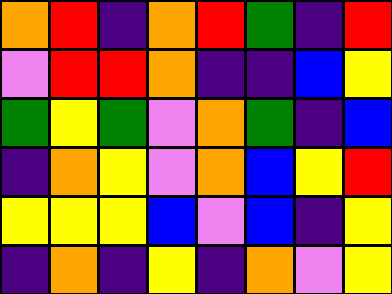[["orange", "red", "indigo", "orange", "red", "green", "indigo", "red"], ["violet", "red", "red", "orange", "indigo", "indigo", "blue", "yellow"], ["green", "yellow", "green", "violet", "orange", "green", "indigo", "blue"], ["indigo", "orange", "yellow", "violet", "orange", "blue", "yellow", "red"], ["yellow", "yellow", "yellow", "blue", "violet", "blue", "indigo", "yellow"], ["indigo", "orange", "indigo", "yellow", "indigo", "orange", "violet", "yellow"]]